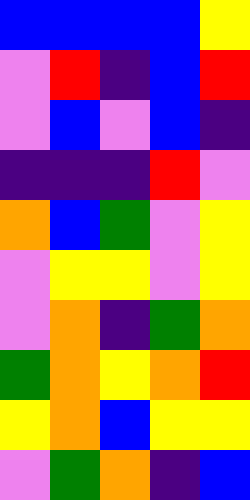[["blue", "blue", "blue", "blue", "yellow"], ["violet", "red", "indigo", "blue", "red"], ["violet", "blue", "violet", "blue", "indigo"], ["indigo", "indigo", "indigo", "red", "violet"], ["orange", "blue", "green", "violet", "yellow"], ["violet", "yellow", "yellow", "violet", "yellow"], ["violet", "orange", "indigo", "green", "orange"], ["green", "orange", "yellow", "orange", "red"], ["yellow", "orange", "blue", "yellow", "yellow"], ["violet", "green", "orange", "indigo", "blue"]]